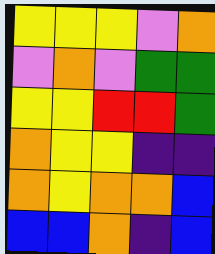[["yellow", "yellow", "yellow", "violet", "orange"], ["violet", "orange", "violet", "green", "green"], ["yellow", "yellow", "red", "red", "green"], ["orange", "yellow", "yellow", "indigo", "indigo"], ["orange", "yellow", "orange", "orange", "blue"], ["blue", "blue", "orange", "indigo", "blue"]]